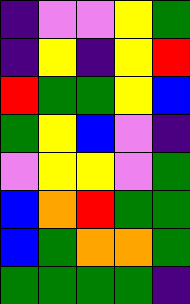[["indigo", "violet", "violet", "yellow", "green"], ["indigo", "yellow", "indigo", "yellow", "red"], ["red", "green", "green", "yellow", "blue"], ["green", "yellow", "blue", "violet", "indigo"], ["violet", "yellow", "yellow", "violet", "green"], ["blue", "orange", "red", "green", "green"], ["blue", "green", "orange", "orange", "green"], ["green", "green", "green", "green", "indigo"]]